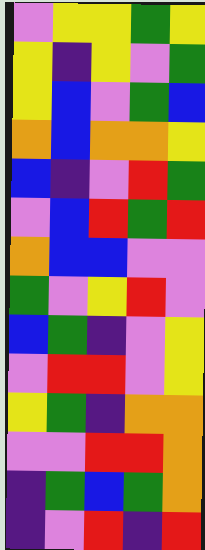[["violet", "yellow", "yellow", "green", "yellow"], ["yellow", "indigo", "yellow", "violet", "green"], ["yellow", "blue", "violet", "green", "blue"], ["orange", "blue", "orange", "orange", "yellow"], ["blue", "indigo", "violet", "red", "green"], ["violet", "blue", "red", "green", "red"], ["orange", "blue", "blue", "violet", "violet"], ["green", "violet", "yellow", "red", "violet"], ["blue", "green", "indigo", "violet", "yellow"], ["violet", "red", "red", "violet", "yellow"], ["yellow", "green", "indigo", "orange", "orange"], ["violet", "violet", "red", "red", "orange"], ["indigo", "green", "blue", "green", "orange"], ["indigo", "violet", "red", "indigo", "red"]]